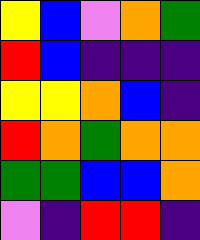[["yellow", "blue", "violet", "orange", "green"], ["red", "blue", "indigo", "indigo", "indigo"], ["yellow", "yellow", "orange", "blue", "indigo"], ["red", "orange", "green", "orange", "orange"], ["green", "green", "blue", "blue", "orange"], ["violet", "indigo", "red", "red", "indigo"]]